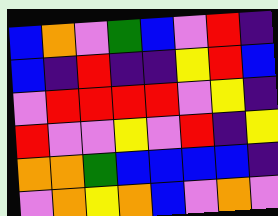[["blue", "orange", "violet", "green", "blue", "violet", "red", "indigo"], ["blue", "indigo", "red", "indigo", "indigo", "yellow", "red", "blue"], ["violet", "red", "red", "red", "red", "violet", "yellow", "indigo"], ["red", "violet", "violet", "yellow", "violet", "red", "indigo", "yellow"], ["orange", "orange", "green", "blue", "blue", "blue", "blue", "indigo"], ["violet", "orange", "yellow", "orange", "blue", "violet", "orange", "violet"]]